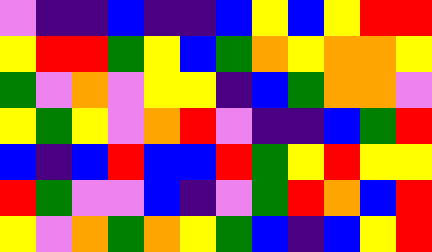[["violet", "indigo", "indigo", "blue", "indigo", "indigo", "blue", "yellow", "blue", "yellow", "red", "red"], ["yellow", "red", "red", "green", "yellow", "blue", "green", "orange", "yellow", "orange", "orange", "yellow"], ["green", "violet", "orange", "violet", "yellow", "yellow", "indigo", "blue", "green", "orange", "orange", "violet"], ["yellow", "green", "yellow", "violet", "orange", "red", "violet", "indigo", "indigo", "blue", "green", "red"], ["blue", "indigo", "blue", "red", "blue", "blue", "red", "green", "yellow", "red", "yellow", "yellow"], ["red", "green", "violet", "violet", "blue", "indigo", "violet", "green", "red", "orange", "blue", "red"], ["yellow", "violet", "orange", "green", "orange", "yellow", "green", "blue", "indigo", "blue", "yellow", "red"]]